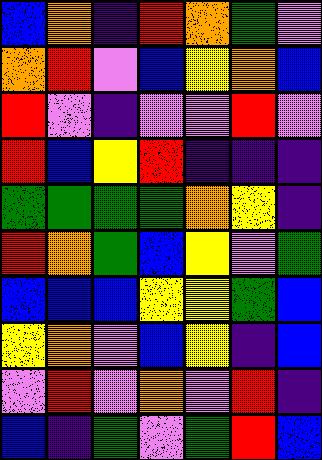[["blue", "orange", "indigo", "red", "orange", "green", "violet"], ["orange", "red", "violet", "blue", "yellow", "orange", "blue"], ["red", "violet", "indigo", "violet", "violet", "red", "violet"], ["red", "blue", "yellow", "red", "indigo", "indigo", "indigo"], ["green", "green", "green", "green", "orange", "yellow", "indigo"], ["red", "orange", "green", "blue", "yellow", "violet", "green"], ["blue", "blue", "blue", "yellow", "yellow", "green", "blue"], ["yellow", "orange", "violet", "blue", "yellow", "indigo", "blue"], ["violet", "red", "violet", "orange", "violet", "red", "indigo"], ["blue", "indigo", "green", "violet", "green", "red", "blue"]]